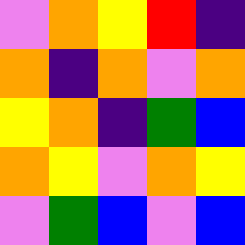[["violet", "orange", "yellow", "red", "indigo"], ["orange", "indigo", "orange", "violet", "orange"], ["yellow", "orange", "indigo", "green", "blue"], ["orange", "yellow", "violet", "orange", "yellow"], ["violet", "green", "blue", "violet", "blue"]]